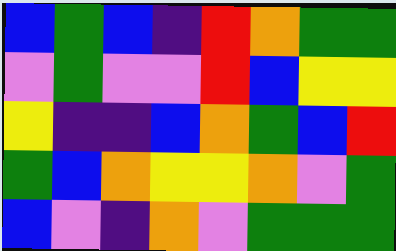[["blue", "green", "blue", "indigo", "red", "orange", "green", "green"], ["violet", "green", "violet", "violet", "red", "blue", "yellow", "yellow"], ["yellow", "indigo", "indigo", "blue", "orange", "green", "blue", "red"], ["green", "blue", "orange", "yellow", "yellow", "orange", "violet", "green"], ["blue", "violet", "indigo", "orange", "violet", "green", "green", "green"]]